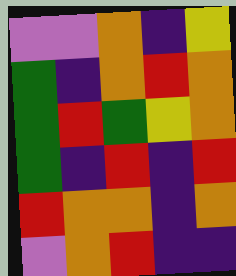[["violet", "violet", "orange", "indigo", "yellow"], ["green", "indigo", "orange", "red", "orange"], ["green", "red", "green", "yellow", "orange"], ["green", "indigo", "red", "indigo", "red"], ["red", "orange", "orange", "indigo", "orange"], ["violet", "orange", "red", "indigo", "indigo"]]